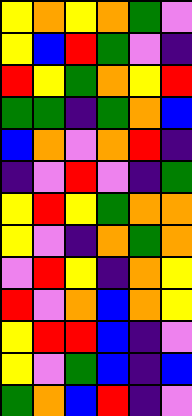[["yellow", "orange", "yellow", "orange", "green", "violet"], ["yellow", "blue", "red", "green", "violet", "indigo"], ["red", "yellow", "green", "orange", "yellow", "red"], ["green", "green", "indigo", "green", "orange", "blue"], ["blue", "orange", "violet", "orange", "red", "indigo"], ["indigo", "violet", "red", "violet", "indigo", "green"], ["yellow", "red", "yellow", "green", "orange", "orange"], ["yellow", "violet", "indigo", "orange", "green", "orange"], ["violet", "red", "yellow", "indigo", "orange", "yellow"], ["red", "violet", "orange", "blue", "orange", "yellow"], ["yellow", "red", "red", "blue", "indigo", "violet"], ["yellow", "violet", "green", "blue", "indigo", "blue"], ["green", "orange", "blue", "red", "indigo", "violet"]]